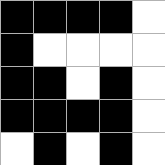[["black", "black", "black", "black", "white"], ["black", "white", "white", "white", "white"], ["black", "black", "white", "black", "white"], ["black", "black", "black", "black", "white"], ["white", "black", "white", "black", "white"]]